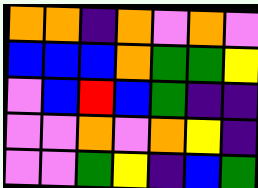[["orange", "orange", "indigo", "orange", "violet", "orange", "violet"], ["blue", "blue", "blue", "orange", "green", "green", "yellow"], ["violet", "blue", "red", "blue", "green", "indigo", "indigo"], ["violet", "violet", "orange", "violet", "orange", "yellow", "indigo"], ["violet", "violet", "green", "yellow", "indigo", "blue", "green"]]